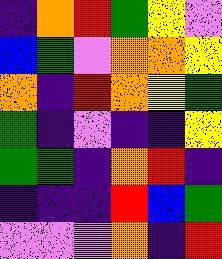[["indigo", "orange", "red", "green", "yellow", "violet"], ["blue", "green", "violet", "orange", "orange", "yellow"], ["orange", "indigo", "red", "orange", "yellow", "green"], ["green", "indigo", "violet", "indigo", "indigo", "yellow"], ["green", "green", "indigo", "orange", "red", "indigo"], ["indigo", "indigo", "indigo", "red", "blue", "green"], ["violet", "violet", "violet", "orange", "indigo", "red"]]